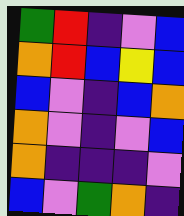[["green", "red", "indigo", "violet", "blue"], ["orange", "red", "blue", "yellow", "blue"], ["blue", "violet", "indigo", "blue", "orange"], ["orange", "violet", "indigo", "violet", "blue"], ["orange", "indigo", "indigo", "indigo", "violet"], ["blue", "violet", "green", "orange", "indigo"]]